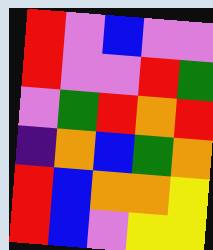[["red", "violet", "blue", "violet", "violet"], ["red", "violet", "violet", "red", "green"], ["violet", "green", "red", "orange", "red"], ["indigo", "orange", "blue", "green", "orange"], ["red", "blue", "orange", "orange", "yellow"], ["red", "blue", "violet", "yellow", "yellow"]]